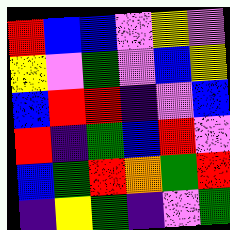[["red", "blue", "blue", "violet", "yellow", "violet"], ["yellow", "violet", "green", "violet", "blue", "yellow"], ["blue", "red", "red", "indigo", "violet", "blue"], ["red", "indigo", "green", "blue", "red", "violet"], ["blue", "green", "red", "orange", "green", "red"], ["indigo", "yellow", "green", "indigo", "violet", "green"]]